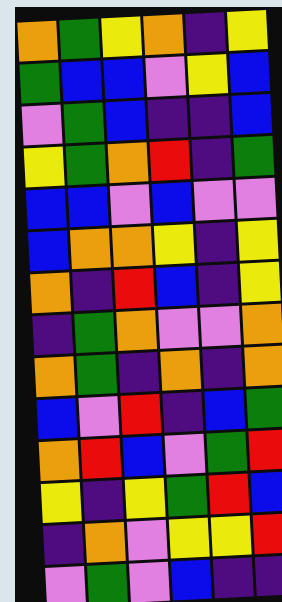[["orange", "green", "yellow", "orange", "indigo", "yellow"], ["green", "blue", "blue", "violet", "yellow", "blue"], ["violet", "green", "blue", "indigo", "indigo", "blue"], ["yellow", "green", "orange", "red", "indigo", "green"], ["blue", "blue", "violet", "blue", "violet", "violet"], ["blue", "orange", "orange", "yellow", "indigo", "yellow"], ["orange", "indigo", "red", "blue", "indigo", "yellow"], ["indigo", "green", "orange", "violet", "violet", "orange"], ["orange", "green", "indigo", "orange", "indigo", "orange"], ["blue", "violet", "red", "indigo", "blue", "green"], ["orange", "red", "blue", "violet", "green", "red"], ["yellow", "indigo", "yellow", "green", "red", "blue"], ["indigo", "orange", "violet", "yellow", "yellow", "red"], ["violet", "green", "violet", "blue", "indigo", "indigo"]]